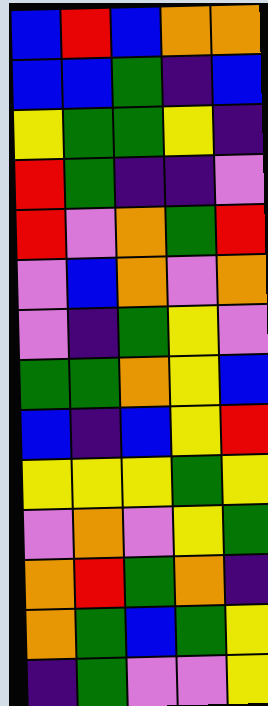[["blue", "red", "blue", "orange", "orange"], ["blue", "blue", "green", "indigo", "blue"], ["yellow", "green", "green", "yellow", "indigo"], ["red", "green", "indigo", "indigo", "violet"], ["red", "violet", "orange", "green", "red"], ["violet", "blue", "orange", "violet", "orange"], ["violet", "indigo", "green", "yellow", "violet"], ["green", "green", "orange", "yellow", "blue"], ["blue", "indigo", "blue", "yellow", "red"], ["yellow", "yellow", "yellow", "green", "yellow"], ["violet", "orange", "violet", "yellow", "green"], ["orange", "red", "green", "orange", "indigo"], ["orange", "green", "blue", "green", "yellow"], ["indigo", "green", "violet", "violet", "yellow"]]